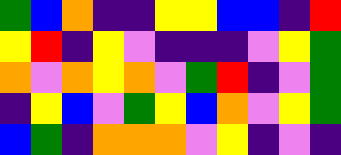[["green", "blue", "orange", "indigo", "indigo", "yellow", "yellow", "blue", "blue", "indigo", "red"], ["yellow", "red", "indigo", "yellow", "violet", "indigo", "indigo", "indigo", "violet", "yellow", "green"], ["orange", "violet", "orange", "yellow", "orange", "violet", "green", "red", "indigo", "violet", "green"], ["indigo", "yellow", "blue", "violet", "green", "yellow", "blue", "orange", "violet", "yellow", "green"], ["blue", "green", "indigo", "orange", "orange", "orange", "violet", "yellow", "indigo", "violet", "indigo"]]